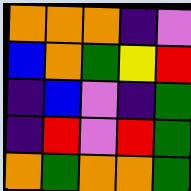[["orange", "orange", "orange", "indigo", "violet"], ["blue", "orange", "green", "yellow", "red"], ["indigo", "blue", "violet", "indigo", "green"], ["indigo", "red", "violet", "red", "green"], ["orange", "green", "orange", "orange", "green"]]